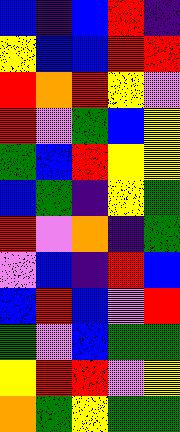[["blue", "indigo", "blue", "red", "indigo"], ["yellow", "blue", "blue", "red", "red"], ["red", "orange", "red", "yellow", "violet"], ["red", "violet", "green", "blue", "yellow"], ["green", "blue", "red", "yellow", "yellow"], ["blue", "green", "indigo", "yellow", "green"], ["red", "violet", "orange", "indigo", "green"], ["violet", "blue", "indigo", "red", "blue"], ["blue", "red", "blue", "violet", "red"], ["green", "violet", "blue", "green", "green"], ["yellow", "red", "red", "violet", "yellow"], ["orange", "green", "yellow", "green", "green"]]